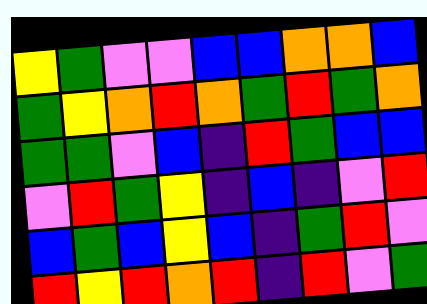[["yellow", "green", "violet", "violet", "blue", "blue", "orange", "orange", "blue"], ["green", "yellow", "orange", "red", "orange", "green", "red", "green", "orange"], ["green", "green", "violet", "blue", "indigo", "red", "green", "blue", "blue"], ["violet", "red", "green", "yellow", "indigo", "blue", "indigo", "violet", "red"], ["blue", "green", "blue", "yellow", "blue", "indigo", "green", "red", "violet"], ["red", "yellow", "red", "orange", "red", "indigo", "red", "violet", "green"]]